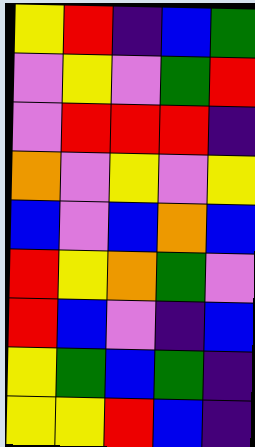[["yellow", "red", "indigo", "blue", "green"], ["violet", "yellow", "violet", "green", "red"], ["violet", "red", "red", "red", "indigo"], ["orange", "violet", "yellow", "violet", "yellow"], ["blue", "violet", "blue", "orange", "blue"], ["red", "yellow", "orange", "green", "violet"], ["red", "blue", "violet", "indigo", "blue"], ["yellow", "green", "blue", "green", "indigo"], ["yellow", "yellow", "red", "blue", "indigo"]]